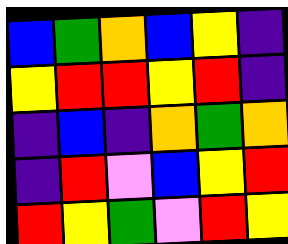[["blue", "green", "orange", "blue", "yellow", "indigo"], ["yellow", "red", "red", "yellow", "red", "indigo"], ["indigo", "blue", "indigo", "orange", "green", "orange"], ["indigo", "red", "violet", "blue", "yellow", "red"], ["red", "yellow", "green", "violet", "red", "yellow"]]